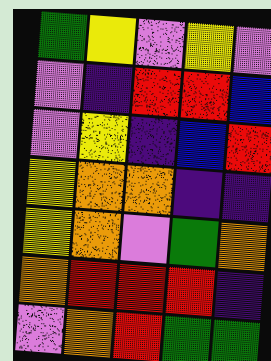[["green", "yellow", "violet", "yellow", "violet"], ["violet", "indigo", "red", "red", "blue"], ["violet", "yellow", "indigo", "blue", "red"], ["yellow", "orange", "orange", "indigo", "indigo"], ["yellow", "orange", "violet", "green", "orange"], ["orange", "red", "red", "red", "indigo"], ["violet", "orange", "red", "green", "green"]]